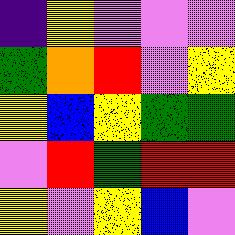[["indigo", "yellow", "violet", "violet", "violet"], ["green", "orange", "red", "violet", "yellow"], ["yellow", "blue", "yellow", "green", "green"], ["violet", "red", "green", "red", "red"], ["yellow", "violet", "yellow", "blue", "violet"]]